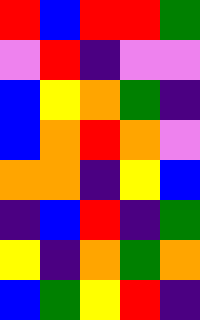[["red", "blue", "red", "red", "green"], ["violet", "red", "indigo", "violet", "violet"], ["blue", "yellow", "orange", "green", "indigo"], ["blue", "orange", "red", "orange", "violet"], ["orange", "orange", "indigo", "yellow", "blue"], ["indigo", "blue", "red", "indigo", "green"], ["yellow", "indigo", "orange", "green", "orange"], ["blue", "green", "yellow", "red", "indigo"]]